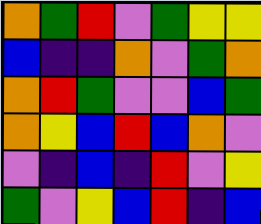[["orange", "green", "red", "violet", "green", "yellow", "yellow"], ["blue", "indigo", "indigo", "orange", "violet", "green", "orange"], ["orange", "red", "green", "violet", "violet", "blue", "green"], ["orange", "yellow", "blue", "red", "blue", "orange", "violet"], ["violet", "indigo", "blue", "indigo", "red", "violet", "yellow"], ["green", "violet", "yellow", "blue", "red", "indigo", "blue"]]